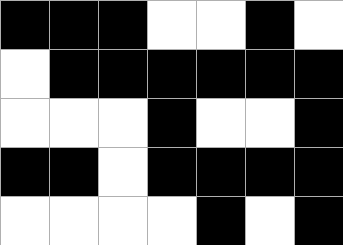[["black", "black", "black", "white", "white", "black", "white"], ["white", "black", "black", "black", "black", "black", "black"], ["white", "white", "white", "black", "white", "white", "black"], ["black", "black", "white", "black", "black", "black", "black"], ["white", "white", "white", "white", "black", "white", "black"]]